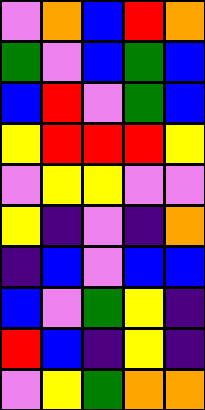[["violet", "orange", "blue", "red", "orange"], ["green", "violet", "blue", "green", "blue"], ["blue", "red", "violet", "green", "blue"], ["yellow", "red", "red", "red", "yellow"], ["violet", "yellow", "yellow", "violet", "violet"], ["yellow", "indigo", "violet", "indigo", "orange"], ["indigo", "blue", "violet", "blue", "blue"], ["blue", "violet", "green", "yellow", "indigo"], ["red", "blue", "indigo", "yellow", "indigo"], ["violet", "yellow", "green", "orange", "orange"]]